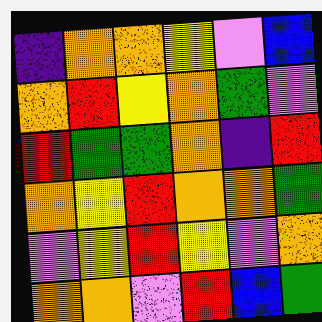[["indigo", "orange", "orange", "yellow", "violet", "blue"], ["orange", "red", "yellow", "orange", "green", "violet"], ["red", "green", "green", "orange", "indigo", "red"], ["orange", "yellow", "red", "orange", "orange", "green"], ["violet", "yellow", "red", "yellow", "violet", "orange"], ["orange", "orange", "violet", "red", "blue", "green"]]